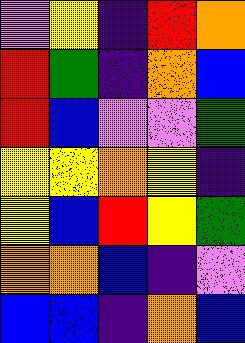[["violet", "yellow", "indigo", "red", "orange"], ["red", "green", "indigo", "orange", "blue"], ["red", "blue", "violet", "violet", "green"], ["yellow", "yellow", "orange", "yellow", "indigo"], ["yellow", "blue", "red", "yellow", "green"], ["orange", "orange", "blue", "indigo", "violet"], ["blue", "blue", "indigo", "orange", "blue"]]